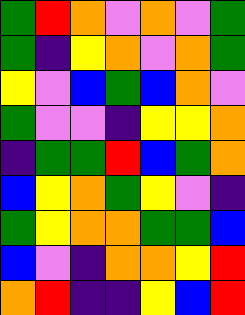[["green", "red", "orange", "violet", "orange", "violet", "green"], ["green", "indigo", "yellow", "orange", "violet", "orange", "green"], ["yellow", "violet", "blue", "green", "blue", "orange", "violet"], ["green", "violet", "violet", "indigo", "yellow", "yellow", "orange"], ["indigo", "green", "green", "red", "blue", "green", "orange"], ["blue", "yellow", "orange", "green", "yellow", "violet", "indigo"], ["green", "yellow", "orange", "orange", "green", "green", "blue"], ["blue", "violet", "indigo", "orange", "orange", "yellow", "red"], ["orange", "red", "indigo", "indigo", "yellow", "blue", "red"]]